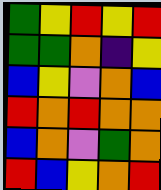[["green", "yellow", "red", "yellow", "red"], ["green", "green", "orange", "indigo", "yellow"], ["blue", "yellow", "violet", "orange", "blue"], ["red", "orange", "red", "orange", "orange"], ["blue", "orange", "violet", "green", "orange"], ["red", "blue", "yellow", "orange", "red"]]